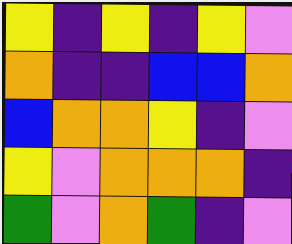[["yellow", "indigo", "yellow", "indigo", "yellow", "violet"], ["orange", "indigo", "indigo", "blue", "blue", "orange"], ["blue", "orange", "orange", "yellow", "indigo", "violet"], ["yellow", "violet", "orange", "orange", "orange", "indigo"], ["green", "violet", "orange", "green", "indigo", "violet"]]